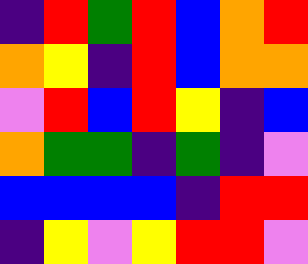[["indigo", "red", "green", "red", "blue", "orange", "red"], ["orange", "yellow", "indigo", "red", "blue", "orange", "orange"], ["violet", "red", "blue", "red", "yellow", "indigo", "blue"], ["orange", "green", "green", "indigo", "green", "indigo", "violet"], ["blue", "blue", "blue", "blue", "indigo", "red", "red"], ["indigo", "yellow", "violet", "yellow", "red", "red", "violet"]]